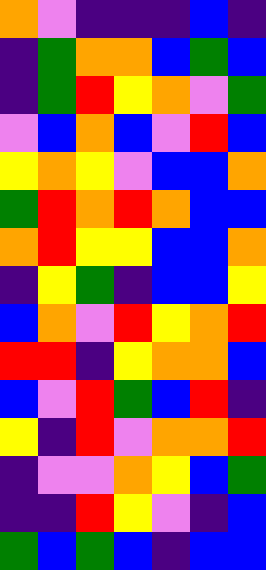[["orange", "violet", "indigo", "indigo", "indigo", "blue", "indigo"], ["indigo", "green", "orange", "orange", "blue", "green", "blue"], ["indigo", "green", "red", "yellow", "orange", "violet", "green"], ["violet", "blue", "orange", "blue", "violet", "red", "blue"], ["yellow", "orange", "yellow", "violet", "blue", "blue", "orange"], ["green", "red", "orange", "red", "orange", "blue", "blue"], ["orange", "red", "yellow", "yellow", "blue", "blue", "orange"], ["indigo", "yellow", "green", "indigo", "blue", "blue", "yellow"], ["blue", "orange", "violet", "red", "yellow", "orange", "red"], ["red", "red", "indigo", "yellow", "orange", "orange", "blue"], ["blue", "violet", "red", "green", "blue", "red", "indigo"], ["yellow", "indigo", "red", "violet", "orange", "orange", "red"], ["indigo", "violet", "violet", "orange", "yellow", "blue", "green"], ["indigo", "indigo", "red", "yellow", "violet", "indigo", "blue"], ["green", "blue", "green", "blue", "indigo", "blue", "blue"]]